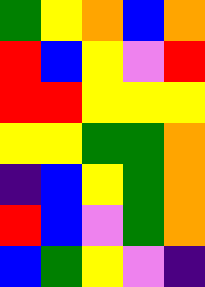[["green", "yellow", "orange", "blue", "orange"], ["red", "blue", "yellow", "violet", "red"], ["red", "red", "yellow", "yellow", "yellow"], ["yellow", "yellow", "green", "green", "orange"], ["indigo", "blue", "yellow", "green", "orange"], ["red", "blue", "violet", "green", "orange"], ["blue", "green", "yellow", "violet", "indigo"]]